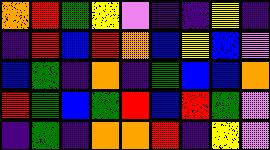[["orange", "red", "green", "yellow", "violet", "indigo", "indigo", "yellow", "indigo"], ["indigo", "red", "blue", "red", "orange", "blue", "yellow", "blue", "violet"], ["blue", "green", "indigo", "orange", "indigo", "green", "blue", "blue", "orange"], ["red", "green", "blue", "green", "red", "blue", "red", "green", "violet"], ["indigo", "green", "indigo", "orange", "orange", "red", "indigo", "yellow", "violet"]]